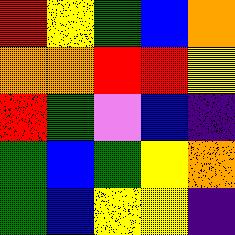[["red", "yellow", "green", "blue", "orange"], ["orange", "orange", "red", "red", "yellow"], ["red", "green", "violet", "blue", "indigo"], ["green", "blue", "green", "yellow", "orange"], ["green", "blue", "yellow", "yellow", "indigo"]]